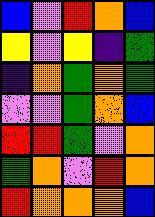[["blue", "violet", "red", "orange", "blue"], ["yellow", "violet", "yellow", "indigo", "green"], ["indigo", "orange", "green", "orange", "green"], ["violet", "violet", "green", "orange", "blue"], ["red", "red", "green", "violet", "orange"], ["green", "orange", "violet", "red", "orange"], ["red", "orange", "orange", "orange", "blue"]]